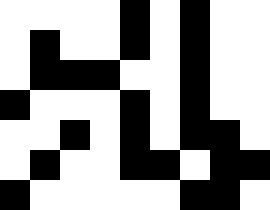[["white", "white", "white", "white", "black", "white", "black", "white", "white"], ["white", "black", "white", "white", "black", "white", "black", "white", "white"], ["white", "black", "black", "black", "white", "white", "black", "white", "white"], ["black", "white", "white", "white", "black", "white", "black", "white", "white"], ["white", "white", "black", "white", "black", "white", "black", "black", "white"], ["white", "black", "white", "white", "black", "black", "white", "black", "black"], ["black", "white", "white", "white", "white", "white", "black", "black", "white"]]